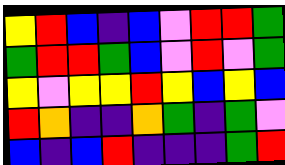[["yellow", "red", "blue", "indigo", "blue", "violet", "red", "red", "green"], ["green", "red", "red", "green", "blue", "violet", "red", "violet", "green"], ["yellow", "violet", "yellow", "yellow", "red", "yellow", "blue", "yellow", "blue"], ["red", "orange", "indigo", "indigo", "orange", "green", "indigo", "green", "violet"], ["blue", "indigo", "blue", "red", "indigo", "indigo", "indigo", "green", "red"]]